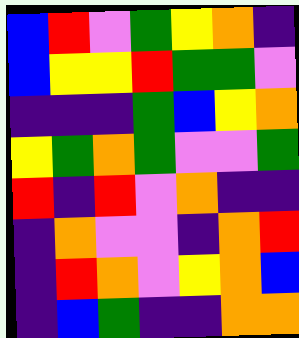[["blue", "red", "violet", "green", "yellow", "orange", "indigo"], ["blue", "yellow", "yellow", "red", "green", "green", "violet"], ["indigo", "indigo", "indigo", "green", "blue", "yellow", "orange"], ["yellow", "green", "orange", "green", "violet", "violet", "green"], ["red", "indigo", "red", "violet", "orange", "indigo", "indigo"], ["indigo", "orange", "violet", "violet", "indigo", "orange", "red"], ["indigo", "red", "orange", "violet", "yellow", "orange", "blue"], ["indigo", "blue", "green", "indigo", "indigo", "orange", "orange"]]